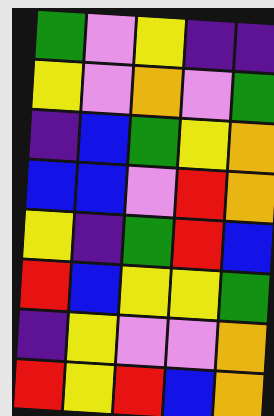[["green", "violet", "yellow", "indigo", "indigo"], ["yellow", "violet", "orange", "violet", "green"], ["indigo", "blue", "green", "yellow", "orange"], ["blue", "blue", "violet", "red", "orange"], ["yellow", "indigo", "green", "red", "blue"], ["red", "blue", "yellow", "yellow", "green"], ["indigo", "yellow", "violet", "violet", "orange"], ["red", "yellow", "red", "blue", "orange"]]